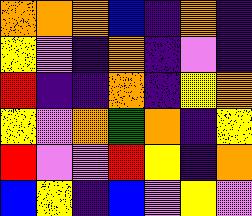[["orange", "orange", "orange", "blue", "indigo", "orange", "indigo"], ["yellow", "violet", "indigo", "orange", "indigo", "violet", "indigo"], ["red", "indigo", "indigo", "orange", "indigo", "yellow", "orange"], ["yellow", "violet", "orange", "green", "orange", "indigo", "yellow"], ["red", "violet", "violet", "red", "yellow", "indigo", "orange"], ["blue", "yellow", "indigo", "blue", "violet", "yellow", "violet"]]